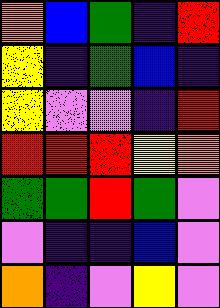[["orange", "blue", "green", "indigo", "red"], ["yellow", "indigo", "green", "blue", "indigo"], ["yellow", "violet", "violet", "indigo", "red"], ["red", "red", "red", "yellow", "orange"], ["green", "green", "red", "green", "violet"], ["violet", "indigo", "indigo", "blue", "violet"], ["orange", "indigo", "violet", "yellow", "violet"]]